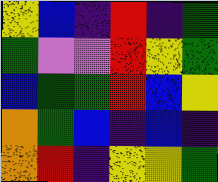[["yellow", "blue", "indigo", "red", "indigo", "green"], ["green", "violet", "violet", "red", "yellow", "green"], ["blue", "green", "green", "red", "blue", "yellow"], ["orange", "green", "blue", "indigo", "blue", "indigo"], ["orange", "red", "indigo", "yellow", "yellow", "green"]]